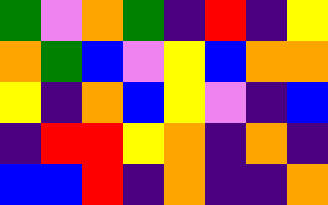[["green", "violet", "orange", "green", "indigo", "red", "indigo", "yellow"], ["orange", "green", "blue", "violet", "yellow", "blue", "orange", "orange"], ["yellow", "indigo", "orange", "blue", "yellow", "violet", "indigo", "blue"], ["indigo", "red", "red", "yellow", "orange", "indigo", "orange", "indigo"], ["blue", "blue", "red", "indigo", "orange", "indigo", "indigo", "orange"]]